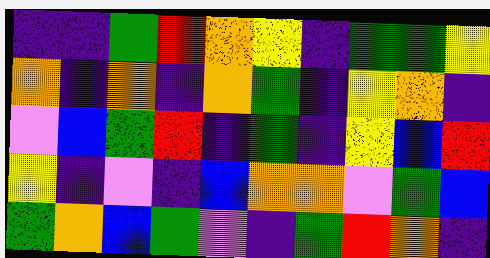[["indigo", "indigo", "green", "red", "orange", "yellow", "indigo", "green", "green", "yellow"], ["orange", "indigo", "orange", "indigo", "orange", "green", "indigo", "yellow", "orange", "indigo"], ["violet", "blue", "green", "red", "indigo", "green", "indigo", "yellow", "blue", "red"], ["yellow", "indigo", "violet", "indigo", "blue", "orange", "orange", "violet", "green", "blue"], ["green", "orange", "blue", "green", "violet", "indigo", "green", "red", "orange", "indigo"]]